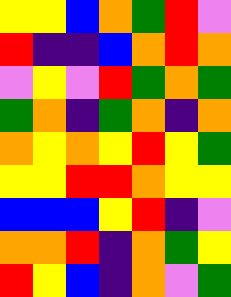[["yellow", "yellow", "blue", "orange", "green", "red", "violet"], ["red", "indigo", "indigo", "blue", "orange", "red", "orange"], ["violet", "yellow", "violet", "red", "green", "orange", "green"], ["green", "orange", "indigo", "green", "orange", "indigo", "orange"], ["orange", "yellow", "orange", "yellow", "red", "yellow", "green"], ["yellow", "yellow", "red", "red", "orange", "yellow", "yellow"], ["blue", "blue", "blue", "yellow", "red", "indigo", "violet"], ["orange", "orange", "red", "indigo", "orange", "green", "yellow"], ["red", "yellow", "blue", "indigo", "orange", "violet", "green"]]